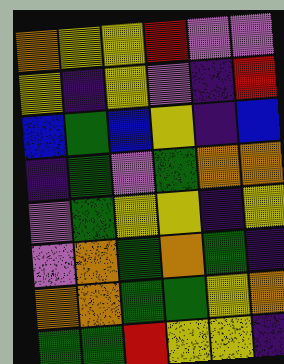[["orange", "yellow", "yellow", "red", "violet", "violet"], ["yellow", "indigo", "yellow", "violet", "indigo", "red"], ["blue", "green", "blue", "yellow", "indigo", "blue"], ["indigo", "green", "violet", "green", "orange", "orange"], ["violet", "green", "yellow", "yellow", "indigo", "yellow"], ["violet", "orange", "green", "orange", "green", "indigo"], ["orange", "orange", "green", "green", "yellow", "orange"], ["green", "green", "red", "yellow", "yellow", "indigo"]]